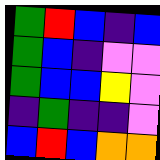[["green", "red", "blue", "indigo", "blue"], ["green", "blue", "indigo", "violet", "violet"], ["green", "blue", "blue", "yellow", "violet"], ["indigo", "green", "indigo", "indigo", "violet"], ["blue", "red", "blue", "orange", "orange"]]